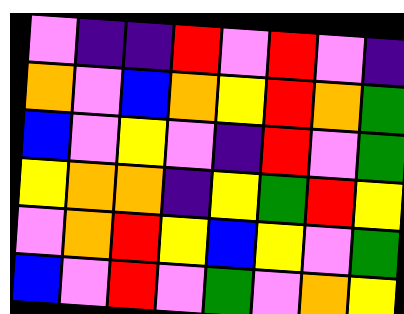[["violet", "indigo", "indigo", "red", "violet", "red", "violet", "indigo"], ["orange", "violet", "blue", "orange", "yellow", "red", "orange", "green"], ["blue", "violet", "yellow", "violet", "indigo", "red", "violet", "green"], ["yellow", "orange", "orange", "indigo", "yellow", "green", "red", "yellow"], ["violet", "orange", "red", "yellow", "blue", "yellow", "violet", "green"], ["blue", "violet", "red", "violet", "green", "violet", "orange", "yellow"]]